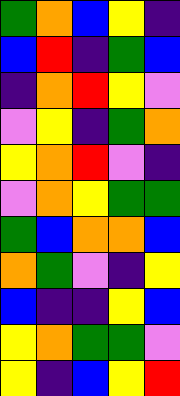[["green", "orange", "blue", "yellow", "indigo"], ["blue", "red", "indigo", "green", "blue"], ["indigo", "orange", "red", "yellow", "violet"], ["violet", "yellow", "indigo", "green", "orange"], ["yellow", "orange", "red", "violet", "indigo"], ["violet", "orange", "yellow", "green", "green"], ["green", "blue", "orange", "orange", "blue"], ["orange", "green", "violet", "indigo", "yellow"], ["blue", "indigo", "indigo", "yellow", "blue"], ["yellow", "orange", "green", "green", "violet"], ["yellow", "indigo", "blue", "yellow", "red"]]